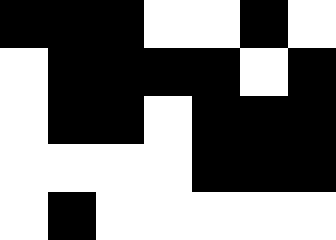[["black", "black", "black", "white", "white", "black", "white"], ["white", "black", "black", "black", "black", "white", "black"], ["white", "black", "black", "white", "black", "black", "black"], ["white", "white", "white", "white", "black", "black", "black"], ["white", "black", "white", "white", "white", "white", "white"]]